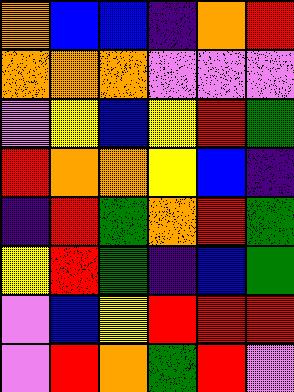[["orange", "blue", "blue", "indigo", "orange", "red"], ["orange", "orange", "orange", "violet", "violet", "violet"], ["violet", "yellow", "blue", "yellow", "red", "green"], ["red", "orange", "orange", "yellow", "blue", "indigo"], ["indigo", "red", "green", "orange", "red", "green"], ["yellow", "red", "green", "indigo", "blue", "green"], ["violet", "blue", "yellow", "red", "red", "red"], ["violet", "red", "orange", "green", "red", "violet"]]